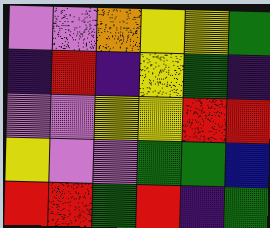[["violet", "violet", "orange", "yellow", "yellow", "green"], ["indigo", "red", "indigo", "yellow", "green", "indigo"], ["violet", "violet", "yellow", "yellow", "red", "red"], ["yellow", "violet", "violet", "green", "green", "blue"], ["red", "red", "green", "red", "indigo", "green"]]